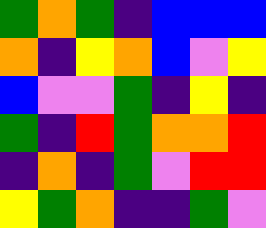[["green", "orange", "green", "indigo", "blue", "blue", "blue"], ["orange", "indigo", "yellow", "orange", "blue", "violet", "yellow"], ["blue", "violet", "violet", "green", "indigo", "yellow", "indigo"], ["green", "indigo", "red", "green", "orange", "orange", "red"], ["indigo", "orange", "indigo", "green", "violet", "red", "red"], ["yellow", "green", "orange", "indigo", "indigo", "green", "violet"]]